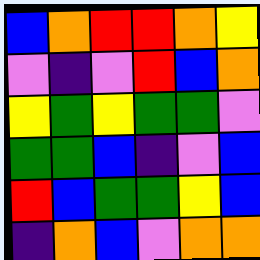[["blue", "orange", "red", "red", "orange", "yellow"], ["violet", "indigo", "violet", "red", "blue", "orange"], ["yellow", "green", "yellow", "green", "green", "violet"], ["green", "green", "blue", "indigo", "violet", "blue"], ["red", "blue", "green", "green", "yellow", "blue"], ["indigo", "orange", "blue", "violet", "orange", "orange"]]